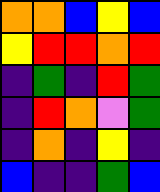[["orange", "orange", "blue", "yellow", "blue"], ["yellow", "red", "red", "orange", "red"], ["indigo", "green", "indigo", "red", "green"], ["indigo", "red", "orange", "violet", "green"], ["indigo", "orange", "indigo", "yellow", "indigo"], ["blue", "indigo", "indigo", "green", "blue"]]